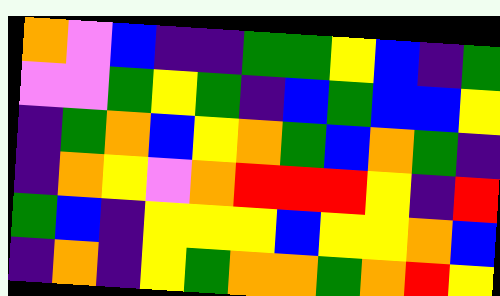[["orange", "violet", "blue", "indigo", "indigo", "green", "green", "yellow", "blue", "indigo", "green"], ["violet", "violet", "green", "yellow", "green", "indigo", "blue", "green", "blue", "blue", "yellow"], ["indigo", "green", "orange", "blue", "yellow", "orange", "green", "blue", "orange", "green", "indigo"], ["indigo", "orange", "yellow", "violet", "orange", "red", "red", "red", "yellow", "indigo", "red"], ["green", "blue", "indigo", "yellow", "yellow", "yellow", "blue", "yellow", "yellow", "orange", "blue"], ["indigo", "orange", "indigo", "yellow", "green", "orange", "orange", "green", "orange", "red", "yellow"]]